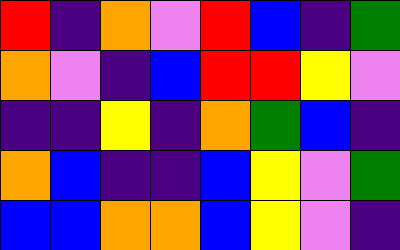[["red", "indigo", "orange", "violet", "red", "blue", "indigo", "green"], ["orange", "violet", "indigo", "blue", "red", "red", "yellow", "violet"], ["indigo", "indigo", "yellow", "indigo", "orange", "green", "blue", "indigo"], ["orange", "blue", "indigo", "indigo", "blue", "yellow", "violet", "green"], ["blue", "blue", "orange", "orange", "blue", "yellow", "violet", "indigo"]]